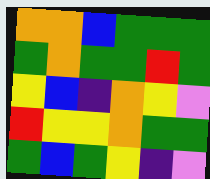[["orange", "orange", "blue", "green", "green", "green"], ["green", "orange", "green", "green", "red", "green"], ["yellow", "blue", "indigo", "orange", "yellow", "violet"], ["red", "yellow", "yellow", "orange", "green", "green"], ["green", "blue", "green", "yellow", "indigo", "violet"]]